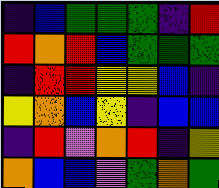[["indigo", "blue", "green", "green", "green", "indigo", "red"], ["red", "orange", "red", "blue", "green", "green", "green"], ["indigo", "red", "red", "yellow", "yellow", "blue", "indigo"], ["yellow", "orange", "blue", "yellow", "indigo", "blue", "blue"], ["indigo", "red", "violet", "orange", "red", "indigo", "yellow"], ["orange", "blue", "blue", "violet", "green", "orange", "green"]]